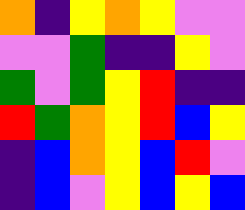[["orange", "indigo", "yellow", "orange", "yellow", "violet", "violet"], ["violet", "violet", "green", "indigo", "indigo", "yellow", "violet"], ["green", "violet", "green", "yellow", "red", "indigo", "indigo"], ["red", "green", "orange", "yellow", "red", "blue", "yellow"], ["indigo", "blue", "orange", "yellow", "blue", "red", "violet"], ["indigo", "blue", "violet", "yellow", "blue", "yellow", "blue"]]